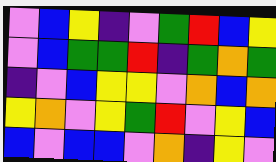[["violet", "blue", "yellow", "indigo", "violet", "green", "red", "blue", "yellow"], ["violet", "blue", "green", "green", "red", "indigo", "green", "orange", "green"], ["indigo", "violet", "blue", "yellow", "yellow", "violet", "orange", "blue", "orange"], ["yellow", "orange", "violet", "yellow", "green", "red", "violet", "yellow", "blue"], ["blue", "violet", "blue", "blue", "violet", "orange", "indigo", "yellow", "violet"]]